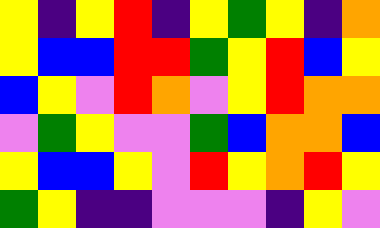[["yellow", "indigo", "yellow", "red", "indigo", "yellow", "green", "yellow", "indigo", "orange"], ["yellow", "blue", "blue", "red", "red", "green", "yellow", "red", "blue", "yellow"], ["blue", "yellow", "violet", "red", "orange", "violet", "yellow", "red", "orange", "orange"], ["violet", "green", "yellow", "violet", "violet", "green", "blue", "orange", "orange", "blue"], ["yellow", "blue", "blue", "yellow", "violet", "red", "yellow", "orange", "red", "yellow"], ["green", "yellow", "indigo", "indigo", "violet", "violet", "violet", "indigo", "yellow", "violet"]]